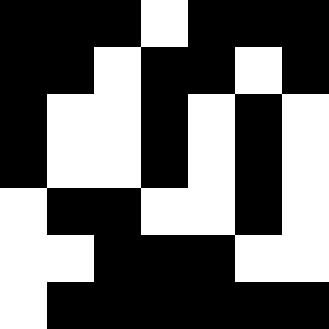[["black", "black", "black", "white", "black", "black", "black"], ["black", "black", "white", "black", "black", "white", "black"], ["black", "white", "white", "black", "white", "black", "white"], ["black", "white", "white", "black", "white", "black", "white"], ["white", "black", "black", "white", "white", "black", "white"], ["white", "white", "black", "black", "black", "white", "white"], ["white", "black", "black", "black", "black", "black", "black"]]